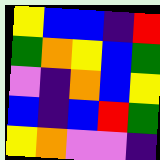[["yellow", "blue", "blue", "indigo", "red"], ["green", "orange", "yellow", "blue", "green"], ["violet", "indigo", "orange", "blue", "yellow"], ["blue", "indigo", "blue", "red", "green"], ["yellow", "orange", "violet", "violet", "indigo"]]